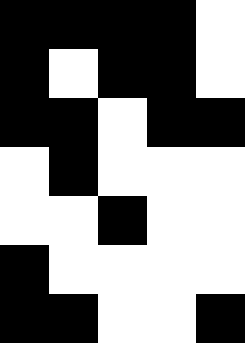[["black", "black", "black", "black", "white"], ["black", "white", "black", "black", "white"], ["black", "black", "white", "black", "black"], ["white", "black", "white", "white", "white"], ["white", "white", "black", "white", "white"], ["black", "white", "white", "white", "white"], ["black", "black", "white", "white", "black"]]